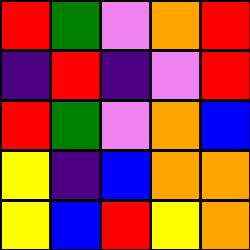[["red", "green", "violet", "orange", "red"], ["indigo", "red", "indigo", "violet", "red"], ["red", "green", "violet", "orange", "blue"], ["yellow", "indigo", "blue", "orange", "orange"], ["yellow", "blue", "red", "yellow", "orange"]]